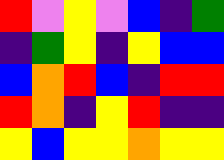[["red", "violet", "yellow", "violet", "blue", "indigo", "green"], ["indigo", "green", "yellow", "indigo", "yellow", "blue", "blue"], ["blue", "orange", "red", "blue", "indigo", "red", "red"], ["red", "orange", "indigo", "yellow", "red", "indigo", "indigo"], ["yellow", "blue", "yellow", "yellow", "orange", "yellow", "yellow"]]